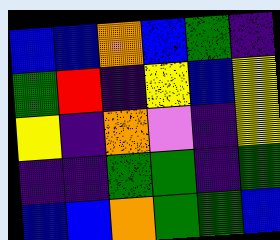[["blue", "blue", "orange", "blue", "green", "indigo"], ["green", "red", "indigo", "yellow", "blue", "yellow"], ["yellow", "indigo", "orange", "violet", "indigo", "yellow"], ["indigo", "indigo", "green", "green", "indigo", "green"], ["blue", "blue", "orange", "green", "green", "blue"]]